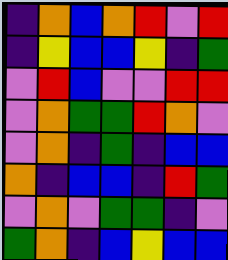[["indigo", "orange", "blue", "orange", "red", "violet", "red"], ["indigo", "yellow", "blue", "blue", "yellow", "indigo", "green"], ["violet", "red", "blue", "violet", "violet", "red", "red"], ["violet", "orange", "green", "green", "red", "orange", "violet"], ["violet", "orange", "indigo", "green", "indigo", "blue", "blue"], ["orange", "indigo", "blue", "blue", "indigo", "red", "green"], ["violet", "orange", "violet", "green", "green", "indigo", "violet"], ["green", "orange", "indigo", "blue", "yellow", "blue", "blue"]]